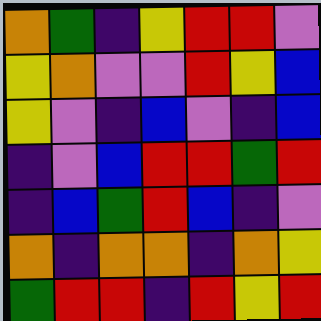[["orange", "green", "indigo", "yellow", "red", "red", "violet"], ["yellow", "orange", "violet", "violet", "red", "yellow", "blue"], ["yellow", "violet", "indigo", "blue", "violet", "indigo", "blue"], ["indigo", "violet", "blue", "red", "red", "green", "red"], ["indigo", "blue", "green", "red", "blue", "indigo", "violet"], ["orange", "indigo", "orange", "orange", "indigo", "orange", "yellow"], ["green", "red", "red", "indigo", "red", "yellow", "red"]]